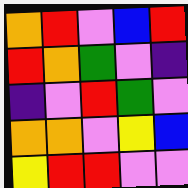[["orange", "red", "violet", "blue", "red"], ["red", "orange", "green", "violet", "indigo"], ["indigo", "violet", "red", "green", "violet"], ["orange", "orange", "violet", "yellow", "blue"], ["yellow", "red", "red", "violet", "violet"]]